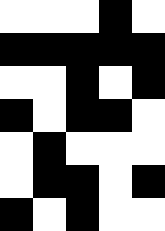[["white", "white", "white", "black", "white"], ["black", "black", "black", "black", "black"], ["white", "white", "black", "white", "black"], ["black", "white", "black", "black", "white"], ["white", "black", "white", "white", "white"], ["white", "black", "black", "white", "black"], ["black", "white", "black", "white", "white"]]